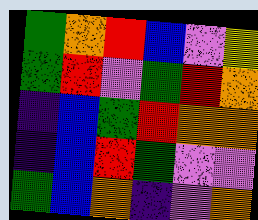[["green", "orange", "red", "blue", "violet", "yellow"], ["green", "red", "violet", "green", "red", "orange"], ["indigo", "blue", "green", "red", "orange", "orange"], ["indigo", "blue", "red", "green", "violet", "violet"], ["green", "blue", "orange", "indigo", "violet", "orange"]]